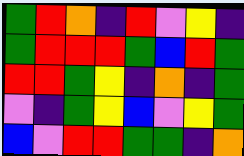[["green", "red", "orange", "indigo", "red", "violet", "yellow", "indigo"], ["green", "red", "red", "red", "green", "blue", "red", "green"], ["red", "red", "green", "yellow", "indigo", "orange", "indigo", "green"], ["violet", "indigo", "green", "yellow", "blue", "violet", "yellow", "green"], ["blue", "violet", "red", "red", "green", "green", "indigo", "orange"]]